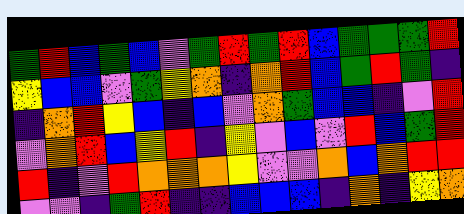[["green", "red", "blue", "green", "blue", "violet", "green", "red", "green", "red", "blue", "green", "green", "green", "red"], ["yellow", "blue", "blue", "violet", "green", "yellow", "orange", "indigo", "orange", "red", "blue", "green", "red", "green", "indigo"], ["indigo", "orange", "red", "yellow", "blue", "indigo", "blue", "violet", "orange", "green", "blue", "blue", "indigo", "violet", "red"], ["violet", "orange", "red", "blue", "yellow", "red", "indigo", "yellow", "violet", "blue", "violet", "red", "blue", "green", "red"], ["red", "indigo", "violet", "red", "orange", "orange", "orange", "yellow", "violet", "violet", "orange", "blue", "orange", "red", "red"], ["violet", "violet", "indigo", "green", "red", "indigo", "indigo", "blue", "blue", "blue", "indigo", "orange", "indigo", "yellow", "orange"]]